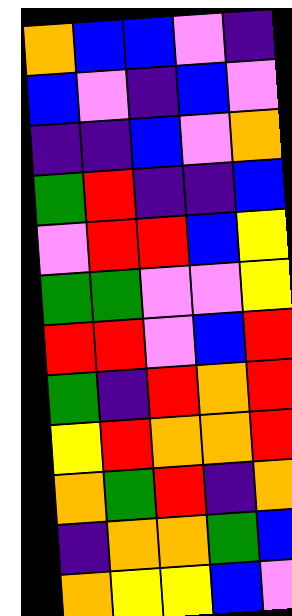[["orange", "blue", "blue", "violet", "indigo"], ["blue", "violet", "indigo", "blue", "violet"], ["indigo", "indigo", "blue", "violet", "orange"], ["green", "red", "indigo", "indigo", "blue"], ["violet", "red", "red", "blue", "yellow"], ["green", "green", "violet", "violet", "yellow"], ["red", "red", "violet", "blue", "red"], ["green", "indigo", "red", "orange", "red"], ["yellow", "red", "orange", "orange", "red"], ["orange", "green", "red", "indigo", "orange"], ["indigo", "orange", "orange", "green", "blue"], ["orange", "yellow", "yellow", "blue", "violet"]]